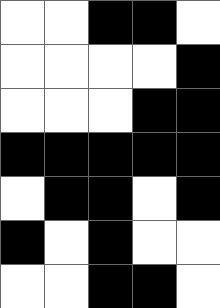[["white", "white", "black", "black", "white"], ["white", "white", "white", "white", "black"], ["white", "white", "white", "black", "black"], ["black", "black", "black", "black", "black"], ["white", "black", "black", "white", "black"], ["black", "white", "black", "white", "white"], ["white", "white", "black", "black", "white"]]